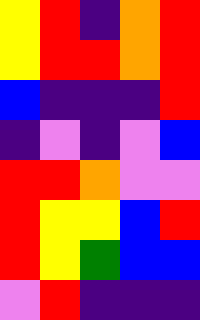[["yellow", "red", "indigo", "orange", "red"], ["yellow", "red", "red", "orange", "red"], ["blue", "indigo", "indigo", "indigo", "red"], ["indigo", "violet", "indigo", "violet", "blue"], ["red", "red", "orange", "violet", "violet"], ["red", "yellow", "yellow", "blue", "red"], ["red", "yellow", "green", "blue", "blue"], ["violet", "red", "indigo", "indigo", "indigo"]]